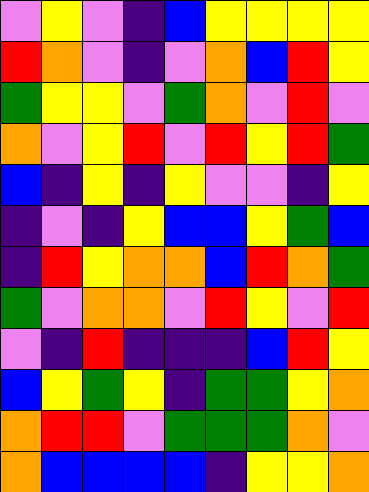[["violet", "yellow", "violet", "indigo", "blue", "yellow", "yellow", "yellow", "yellow"], ["red", "orange", "violet", "indigo", "violet", "orange", "blue", "red", "yellow"], ["green", "yellow", "yellow", "violet", "green", "orange", "violet", "red", "violet"], ["orange", "violet", "yellow", "red", "violet", "red", "yellow", "red", "green"], ["blue", "indigo", "yellow", "indigo", "yellow", "violet", "violet", "indigo", "yellow"], ["indigo", "violet", "indigo", "yellow", "blue", "blue", "yellow", "green", "blue"], ["indigo", "red", "yellow", "orange", "orange", "blue", "red", "orange", "green"], ["green", "violet", "orange", "orange", "violet", "red", "yellow", "violet", "red"], ["violet", "indigo", "red", "indigo", "indigo", "indigo", "blue", "red", "yellow"], ["blue", "yellow", "green", "yellow", "indigo", "green", "green", "yellow", "orange"], ["orange", "red", "red", "violet", "green", "green", "green", "orange", "violet"], ["orange", "blue", "blue", "blue", "blue", "indigo", "yellow", "yellow", "orange"]]